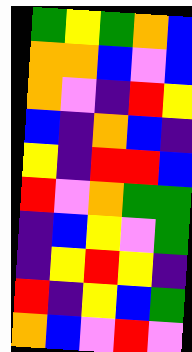[["green", "yellow", "green", "orange", "blue"], ["orange", "orange", "blue", "violet", "blue"], ["orange", "violet", "indigo", "red", "yellow"], ["blue", "indigo", "orange", "blue", "indigo"], ["yellow", "indigo", "red", "red", "blue"], ["red", "violet", "orange", "green", "green"], ["indigo", "blue", "yellow", "violet", "green"], ["indigo", "yellow", "red", "yellow", "indigo"], ["red", "indigo", "yellow", "blue", "green"], ["orange", "blue", "violet", "red", "violet"]]